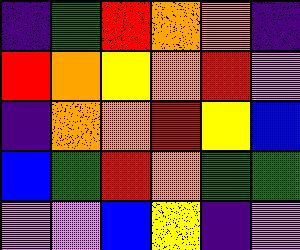[["indigo", "green", "red", "orange", "orange", "indigo"], ["red", "orange", "yellow", "orange", "red", "violet"], ["indigo", "orange", "orange", "red", "yellow", "blue"], ["blue", "green", "red", "orange", "green", "green"], ["violet", "violet", "blue", "yellow", "indigo", "violet"]]